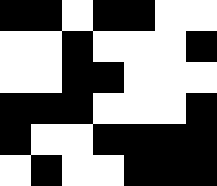[["black", "black", "white", "black", "black", "white", "white"], ["white", "white", "black", "white", "white", "white", "black"], ["white", "white", "black", "black", "white", "white", "white"], ["black", "black", "black", "white", "white", "white", "black"], ["black", "white", "white", "black", "black", "black", "black"], ["white", "black", "white", "white", "black", "black", "black"]]